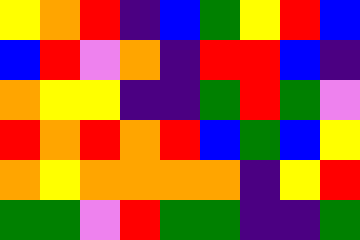[["yellow", "orange", "red", "indigo", "blue", "green", "yellow", "red", "blue"], ["blue", "red", "violet", "orange", "indigo", "red", "red", "blue", "indigo"], ["orange", "yellow", "yellow", "indigo", "indigo", "green", "red", "green", "violet"], ["red", "orange", "red", "orange", "red", "blue", "green", "blue", "yellow"], ["orange", "yellow", "orange", "orange", "orange", "orange", "indigo", "yellow", "red"], ["green", "green", "violet", "red", "green", "green", "indigo", "indigo", "green"]]